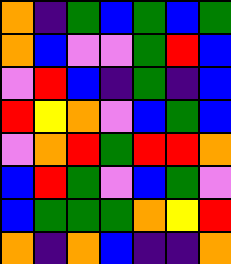[["orange", "indigo", "green", "blue", "green", "blue", "green"], ["orange", "blue", "violet", "violet", "green", "red", "blue"], ["violet", "red", "blue", "indigo", "green", "indigo", "blue"], ["red", "yellow", "orange", "violet", "blue", "green", "blue"], ["violet", "orange", "red", "green", "red", "red", "orange"], ["blue", "red", "green", "violet", "blue", "green", "violet"], ["blue", "green", "green", "green", "orange", "yellow", "red"], ["orange", "indigo", "orange", "blue", "indigo", "indigo", "orange"]]